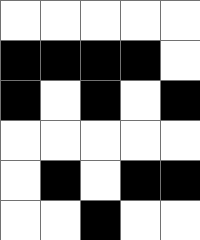[["white", "white", "white", "white", "white"], ["black", "black", "black", "black", "white"], ["black", "white", "black", "white", "black"], ["white", "white", "white", "white", "white"], ["white", "black", "white", "black", "black"], ["white", "white", "black", "white", "white"]]